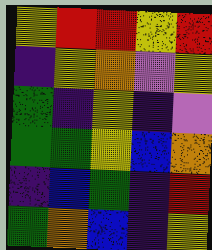[["yellow", "red", "red", "yellow", "red"], ["indigo", "yellow", "orange", "violet", "yellow"], ["green", "indigo", "yellow", "indigo", "violet"], ["green", "green", "yellow", "blue", "orange"], ["indigo", "blue", "green", "indigo", "red"], ["green", "orange", "blue", "indigo", "yellow"]]